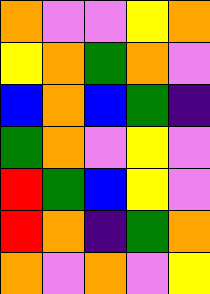[["orange", "violet", "violet", "yellow", "orange"], ["yellow", "orange", "green", "orange", "violet"], ["blue", "orange", "blue", "green", "indigo"], ["green", "orange", "violet", "yellow", "violet"], ["red", "green", "blue", "yellow", "violet"], ["red", "orange", "indigo", "green", "orange"], ["orange", "violet", "orange", "violet", "yellow"]]